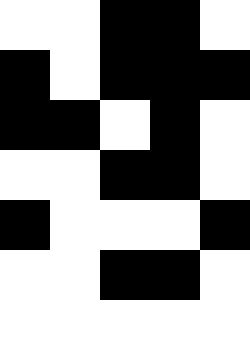[["white", "white", "black", "black", "white"], ["black", "white", "black", "black", "black"], ["black", "black", "white", "black", "white"], ["white", "white", "black", "black", "white"], ["black", "white", "white", "white", "black"], ["white", "white", "black", "black", "white"], ["white", "white", "white", "white", "white"]]